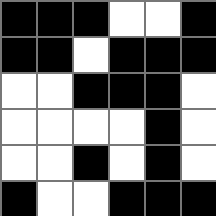[["black", "black", "black", "white", "white", "black"], ["black", "black", "white", "black", "black", "black"], ["white", "white", "black", "black", "black", "white"], ["white", "white", "white", "white", "black", "white"], ["white", "white", "black", "white", "black", "white"], ["black", "white", "white", "black", "black", "black"]]